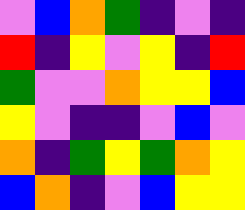[["violet", "blue", "orange", "green", "indigo", "violet", "indigo"], ["red", "indigo", "yellow", "violet", "yellow", "indigo", "red"], ["green", "violet", "violet", "orange", "yellow", "yellow", "blue"], ["yellow", "violet", "indigo", "indigo", "violet", "blue", "violet"], ["orange", "indigo", "green", "yellow", "green", "orange", "yellow"], ["blue", "orange", "indigo", "violet", "blue", "yellow", "yellow"]]